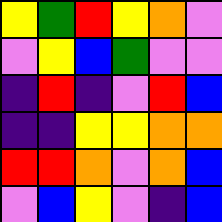[["yellow", "green", "red", "yellow", "orange", "violet"], ["violet", "yellow", "blue", "green", "violet", "violet"], ["indigo", "red", "indigo", "violet", "red", "blue"], ["indigo", "indigo", "yellow", "yellow", "orange", "orange"], ["red", "red", "orange", "violet", "orange", "blue"], ["violet", "blue", "yellow", "violet", "indigo", "blue"]]